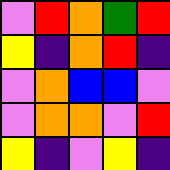[["violet", "red", "orange", "green", "red"], ["yellow", "indigo", "orange", "red", "indigo"], ["violet", "orange", "blue", "blue", "violet"], ["violet", "orange", "orange", "violet", "red"], ["yellow", "indigo", "violet", "yellow", "indigo"]]